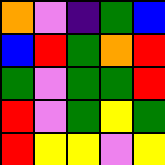[["orange", "violet", "indigo", "green", "blue"], ["blue", "red", "green", "orange", "red"], ["green", "violet", "green", "green", "red"], ["red", "violet", "green", "yellow", "green"], ["red", "yellow", "yellow", "violet", "yellow"]]